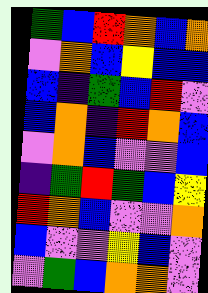[["green", "blue", "red", "orange", "blue", "orange"], ["violet", "orange", "blue", "yellow", "blue", "blue"], ["blue", "indigo", "green", "blue", "red", "violet"], ["blue", "orange", "indigo", "red", "orange", "blue"], ["violet", "orange", "blue", "violet", "violet", "blue"], ["indigo", "green", "red", "green", "blue", "yellow"], ["red", "orange", "blue", "violet", "violet", "orange"], ["blue", "violet", "violet", "yellow", "blue", "violet"], ["violet", "green", "blue", "orange", "orange", "violet"]]